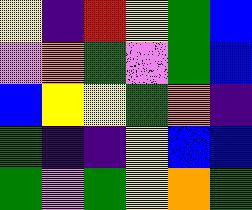[["yellow", "indigo", "red", "yellow", "green", "blue"], ["violet", "orange", "green", "violet", "green", "blue"], ["blue", "yellow", "yellow", "green", "orange", "indigo"], ["green", "indigo", "indigo", "yellow", "blue", "blue"], ["green", "violet", "green", "yellow", "orange", "green"]]